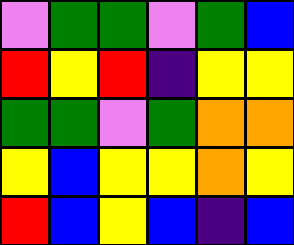[["violet", "green", "green", "violet", "green", "blue"], ["red", "yellow", "red", "indigo", "yellow", "yellow"], ["green", "green", "violet", "green", "orange", "orange"], ["yellow", "blue", "yellow", "yellow", "orange", "yellow"], ["red", "blue", "yellow", "blue", "indigo", "blue"]]